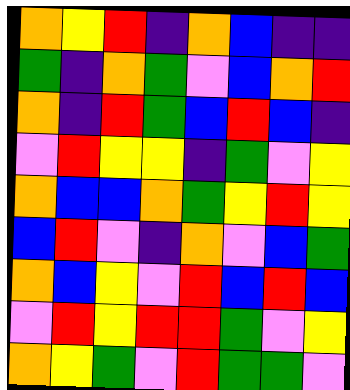[["orange", "yellow", "red", "indigo", "orange", "blue", "indigo", "indigo"], ["green", "indigo", "orange", "green", "violet", "blue", "orange", "red"], ["orange", "indigo", "red", "green", "blue", "red", "blue", "indigo"], ["violet", "red", "yellow", "yellow", "indigo", "green", "violet", "yellow"], ["orange", "blue", "blue", "orange", "green", "yellow", "red", "yellow"], ["blue", "red", "violet", "indigo", "orange", "violet", "blue", "green"], ["orange", "blue", "yellow", "violet", "red", "blue", "red", "blue"], ["violet", "red", "yellow", "red", "red", "green", "violet", "yellow"], ["orange", "yellow", "green", "violet", "red", "green", "green", "violet"]]